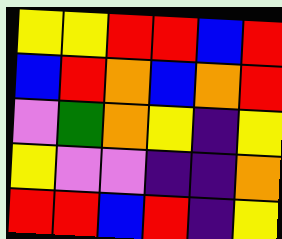[["yellow", "yellow", "red", "red", "blue", "red"], ["blue", "red", "orange", "blue", "orange", "red"], ["violet", "green", "orange", "yellow", "indigo", "yellow"], ["yellow", "violet", "violet", "indigo", "indigo", "orange"], ["red", "red", "blue", "red", "indigo", "yellow"]]